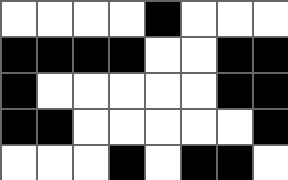[["white", "white", "white", "white", "black", "white", "white", "white"], ["black", "black", "black", "black", "white", "white", "black", "black"], ["black", "white", "white", "white", "white", "white", "black", "black"], ["black", "black", "white", "white", "white", "white", "white", "black"], ["white", "white", "white", "black", "white", "black", "black", "white"]]